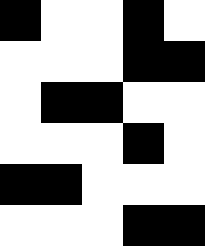[["black", "white", "white", "black", "white"], ["white", "white", "white", "black", "black"], ["white", "black", "black", "white", "white"], ["white", "white", "white", "black", "white"], ["black", "black", "white", "white", "white"], ["white", "white", "white", "black", "black"]]